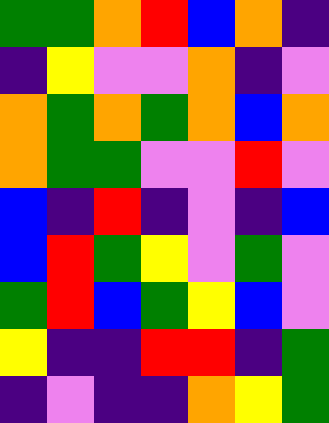[["green", "green", "orange", "red", "blue", "orange", "indigo"], ["indigo", "yellow", "violet", "violet", "orange", "indigo", "violet"], ["orange", "green", "orange", "green", "orange", "blue", "orange"], ["orange", "green", "green", "violet", "violet", "red", "violet"], ["blue", "indigo", "red", "indigo", "violet", "indigo", "blue"], ["blue", "red", "green", "yellow", "violet", "green", "violet"], ["green", "red", "blue", "green", "yellow", "blue", "violet"], ["yellow", "indigo", "indigo", "red", "red", "indigo", "green"], ["indigo", "violet", "indigo", "indigo", "orange", "yellow", "green"]]